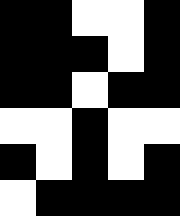[["black", "black", "white", "white", "black"], ["black", "black", "black", "white", "black"], ["black", "black", "white", "black", "black"], ["white", "white", "black", "white", "white"], ["black", "white", "black", "white", "black"], ["white", "black", "black", "black", "black"]]